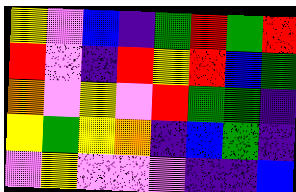[["yellow", "violet", "blue", "indigo", "green", "red", "green", "red"], ["red", "violet", "indigo", "red", "yellow", "red", "blue", "green"], ["orange", "violet", "yellow", "violet", "red", "green", "green", "indigo"], ["yellow", "green", "yellow", "orange", "indigo", "blue", "green", "indigo"], ["violet", "yellow", "violet", "violet", "violet", "indigo", "indigo", "blue"]]